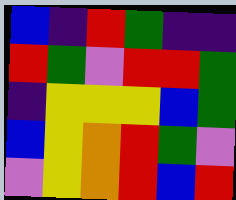[["blue", "indigo", "red", "green", "indigo", "indigo"], ["red", "green", "violet", "red", "red", "green"], ["indigo", "yellow", "yellow", "yellow", "blue", "green"], ["blue", "yellow", "orange", "red", "green", "violet"], ["violet", "yellow", "orange", "red", "blue", "red"]]